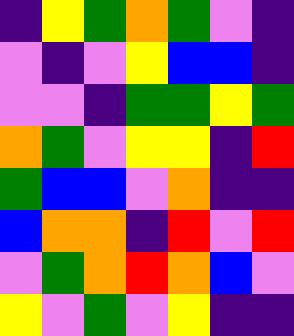[["indigo", "yellow", "green", "orange", "green", "violet", "indigo"], ["violet", "indigo", "violet", "yellow", "blue", "blue", "indigo"], ["violet", "violet", "indigo", "green", "green", "yellow", "green"], ["orange", "green", "violet", "yellow", "yellow", "indigo", "red"], ["green", "blue", "blue", "violet", "orange", "indigo", "indigo"], ["blue", "orange", "orange", "indigo", "red", "violet", "red"], ["violet", "green", "orange", "red", "orange", "blue", "violet"], ["yellow", "violet", "green", "violet", "yellow", "indigo", "indigo"]]